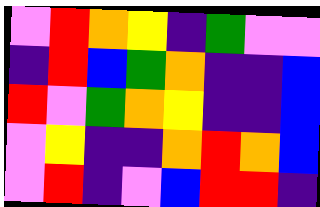[["violet", "red", "orange", "yellow", "indigo", "green", "violet", "violet"], ["indigo", "red", "blue", "green", "orange", "indigo", "indigo", "blue"], ["red", "violet", "green", "orange", "yellow", "indigo", "indigo", "blue"], ["violet", "yellow", "indigo", "indigo", "orange", "red", "orange", "blue"], ["violet", "red", "indigo", "violet", "blue", "red", "red", "indigo"]]